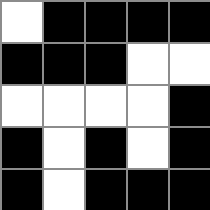[["white", "black", "black", "black", "black"], ["black", "black", "black", "white", "white"], ["white", "white", "white", "white", "black"], ["black", "white", "black", "white", "black"], ["black", "white", "black", "black", "black"]]